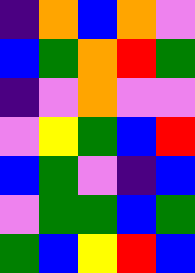[["indigo", "orange", "blue", "orange", "violet"], ["blue", "green", "orange", "red", "green"], ["indigo", "violet", "orange", "violet", "violet"], ["violet", "yellow", "green", "blue", "red"], ["blue", "green", "violet", "indigo", "blue"], ["violet", "green", "green", "blue", "green"], ["green", "blue", "yellow", "red", "blue"]]